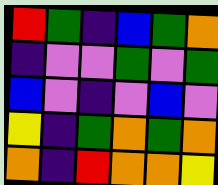[["red", "green", "indigo", "blue", "green", "orange"], ["indigo", "violet", "violet", "green", "violet", "green"], ["blue", "violet", "indigo", "violet", "blue", "violet"], ["yellow", "indigo", "green", "orange", "green", "orange"], ["orange", "indigo", "red", "orange", "orange", "yellow"]]